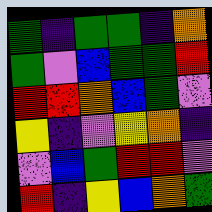[["green", "indigo", "green", "green", "indigo", "orange"], ["green", "violet", "blue", "green", "green", "red"], ["red", "red", "orange", "blue", "green", "violet"], ["yellow", "indigo", "violet", "yellow", "orange", "indigo"], ["violet", "blue", "green", "red", "red", "violet"], ["red", "indigo", "yellow", "blue", "orange", "green"]]